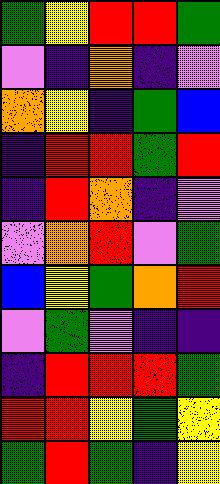[["green", "yellow", "red", "red", "green"], ["violet", "indigo", "orange", "indigo", "violet"], ["orange", "yellow", "indigo", "green", "blue"], ["indigo", "red", "red", "green", "red"], ["indigo", "red", "orange", "indigo", "violet"], ["violet", "orange", "red", "violet", "green"], ["blue", "yellow", "green", "orange", "red"], ["violet", "green", "violet", "indigo", "indigo"], ["indigo", "red", "red", "red", "green"], ["red", "red", "yellow", "green", "yellow"], ["green", "red", "green", "indigo", "yellow"]]